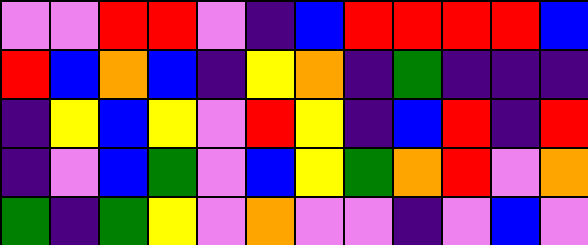[["violet", "violet", "red", "red", "violet", "indigo", "blue", "red", "red", "red", "red", "blue"], ["red", "blue", "orange", "blue", "indigo", "yellow", "orange", "indigo", "green", "indigo", "indigo", "indigo"], ["indigo", "yellow", "blue", "yellow", "violet", "red", "yellow", "indigo", "blue", "red", "indigo", "red"], ["indigo", "violet", "blue", "green", "violet", "blue", "yellow", "green", "orange", "red", "violet", "orange"], ["green", "indigo", "green", "yellow", "violet", "orange", "violet", "violet", "indigo", "violet", "blue", "violet"]]